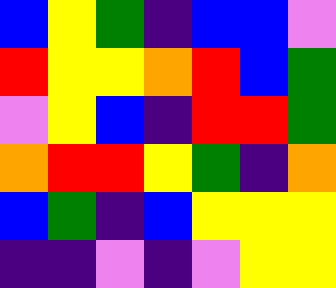[["blue", "yellow", "green", "indigo", "blue", "blue", "violet"], ["red", "yellow", "yellow", "orange", "red", "blue", "green"], ["violet", "yellow", "blue", "indigo", "red", "red", "green"], ["orange", "red", "red", "yellow", "green", "indigo", "orange"], ["blue", "green", "indigo", "blue", "yellow", "yellow", "yellow"], ["indigo", "indigo", "violet", "indigo", "violet", "yellow", "yellow"]]